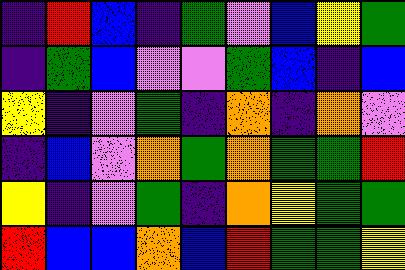[["indigo", "red", "blue", "indigo", "green", "violet", "blue", "yellow", "green"], ["indigo", "green", "blue", "violet", "violet", "green", "blue", "indigo", "blue"], ["yellow", "indigo", "violet", "green", "indigo", "orange", "indigo", "orange", "violet"], ["indigo", "blue", "violet", "orange", "green", "orange", "green", "green", "red"], ["yellow", "indigo", "violet", "green", "indigo", "orange", "yellow", "green", "green"], ["red", "blue", "blue", "orange", "blue", "red", "green", "green", "yellow"]]